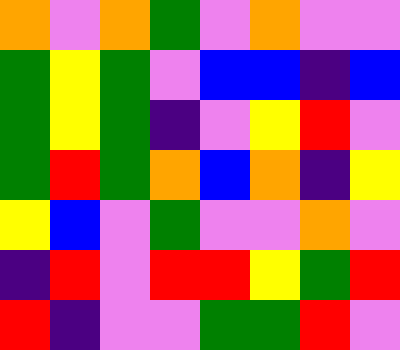[["orange", "violet", "orange", "green", "violet", "orange", "violet", "violet"], ["green", "yellow", "green", "violet", "blue", "blue", "indigo", "blue"], ["green", "yellow", "green", "indigo", "violet", "yellow", "red", "violet"], ["green", "red", "green", "orange", "blue", "orange", "indigo", "yellow"], ["yellow", "blue", "violet", "green", "violet", "violet", "orange", "violet"], ["indigo", "red", "violet", "red", "red", "yellow", "green", "red"], ["red", "indigo", "violet", "violet", "green", "green", "red", "violet"]]